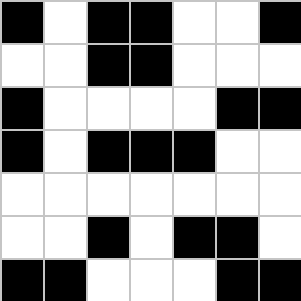[["black", "white", "black", "black", "white", "white", "black"], ["white", "white", "black", "black", "white", "white", "white"], ["black", "white", "white", "white", "white", "black", "black"], ["black", "white", "black", "black", "black", "white", "white"], ["white", "white", "white", "white", "white", "white", "white"], ["white", "white", "black", "white", "black", "black", "white"], ["black", "black", "white", "white", "white", "black", "black"]]